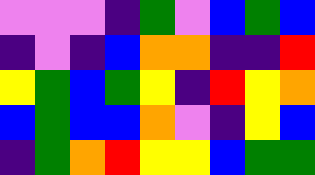[["violet", "violet", "violet", "indigo", "green", "violet", "blue", "green", "blue"], ["indigo", "violet", "indigo", "blue", "orange", "orange", "indigo", "indigo", "red"], ["yellow", "green", "blue", "green", "yellow", "indigo", "red", "yellow", "orange"], ["blue", "green", "blue", "blue", "orange", "violet", "indigo", "yellow", "blue"], ["indigo", "green", "orange", "red", "yellow", "yellow", "blue", "green", "green"]]